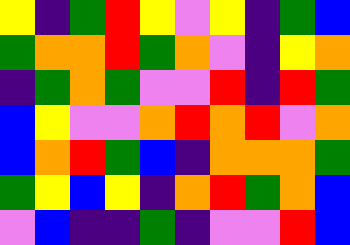[["yellow", "indigo", "green", "red", "yellow", "violet", "yellow", "indigo", "green", "blue"], ["green", "orange", "orange", "red", "green", "orange", "violet", "indigo", "yellow", "orange"], ["indigo", "green", "orange", "green", "violet", "violet", "red", "indigo", "red", "green"], ["blue", "yellow", "violet", "violet", "orange", "red", "orange", "red", "violet", "orange"], ["blue", "orange", "red", "green", "blue", "indigo", "orange", "orange", "orange", "green"], ["green", "yellow", "blue", "yellow", "indigo", "orange", "red", "green", "orange", "blue"], ["violet", "blue", "indigo", "indigo", "green", "indigo", "violet", "violet", "red", "blue"]]